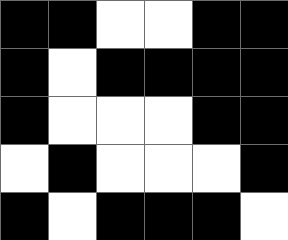[["black", "black", "white", "white", "black", "black"], ["black", "white", "black", "black", "black", "black"], ["black", "white", "white", "white", "black", "black"], ["white", "black", "white", "white", "white", "black"], ["black", "white", "black", "black", "black", "white"]]